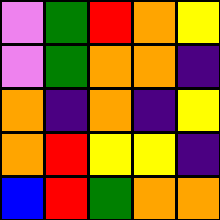[["violet", "green", "red", "orange", "yellow"], ["violet", "green", "orange", "orange", "indigo"], ["orange", "indigo", "orange", "indigo", "yellow"], ["orange", "red", "yellow", "yellow", "indigo"], ["blue", "red", "green", "orange", "orange"]]